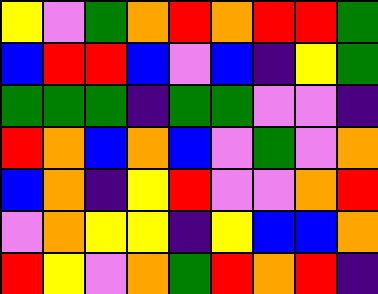[["yellow", "violet", "green", "orange", "red", "orange", "red", "red", "green"], ["blue", "red", "red", "blue", "violet", "blue", "indigo", "yellow", "green"], ["green", "green", "green", "indigo", "green", "green", "violet", "violet", "indigo"], ["red", "orange", "blue", "orange", "blue", "violet", "green", "violet", "orange"], ["blue", "orange", "indigo", "yellow", "red", "violet", "violet", "orange", "red"], ["violet", "orange", "yellow", "yellow", "indigo", "yellow", "blue", "blue", "orange"], ["red", "yellow", "violet", "orange", "green", "red", "orange", "red", "indigo"]]